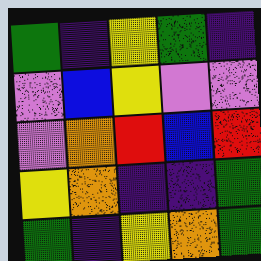[["green", "indigo", "yellow", "green", "indigo"], ["violet", "blue", "yellow", "violet", "violet"], ["violet", "orange", "red", "blue", "red"], ["yellow", "orange", "indigo", "indigo", "green"], ["green", "indigo", "yellow", "orange", "green"]]